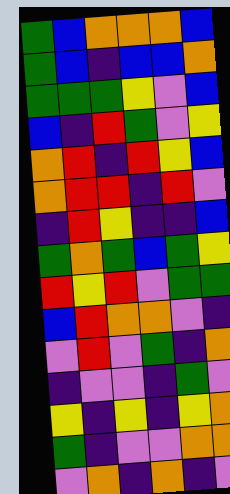[["green", "blue", "orange", "orange", "orange", "blue"], ["green", "blue", "indigo", "blue", "blue", "orange"], ["green", "green", "green", "yellow", "violet", "blue"], ["blue", "indigo", "red", "green", "violet", "yellow"], ["orange", "red", "indigo", "red", "yellow", "blue"], ["orange", "red", "red", "indigo", "red", "violet"], ["indigo", "red", "yellow", "indigo", "indigo", "blue"], ["green", "orange", "green", "blue", "green", "yellow"], ["red", "yellow", "red", "violet", "green", "green"], ["blue", "red", "orange", "orange", "violet", "indigo"], ["violet", "red", "violet", "green", "indigo", "orange"], ["indigo", "violet", "violet", "indigo", "green", "violet"], ["yellow", "indigo", "yellow", "indigo", "yellow", "orange"], ["green", "indigo", "violet", "violet", "orange", "orange"], ["violet", "orange", "indigo", "orange", "indigo", "violet"]]